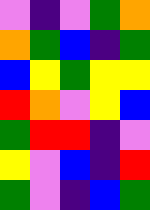[["violet", "indigo", "violet", "green", "orange"], ["orange", "green", "blue", "indigo", "green"], ["blue", "yellow", "green", "yellow", "yellow"], ["red", "orange", "violet", "yellow", "blue"], ["green", "red", "red", "indigo", "violet"], ["yellow", "violet", "blue", "indigo", "red"], ["green", "violet", "indigo", "blue", "green"]]